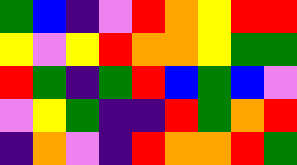[["green", "blue", "indigo", "violet", "red", "orange", "yellow", "red", "red"], ["yellow", "violet", "yellow", "red", "orange", "orange", "yellow", "green", "green"], ["red", "green", "indigo", "green", "red", "blue", "green", "blue", "violet"], ["violet", "yellow", "green", "indigo", "indigo", "red", "green", "orange", "red"], ["indigo", "orange", "violet", "indigo", "red", "orange", "orange", "red", "green"]]